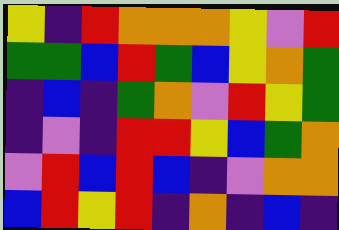[["yellow", "indigo", "red", "orange", "orange", "orange", "yellow", "violet", "red"], ["green", "green", "blue", "red", "green", "blue", "yellow", "orange", "green"], ["indigo", "blue", "indigo", "green", "orange", "violet", "red", "yellow", "green"], ["indigo", "violet", "indigo", "red", "red", "yellow", "blue", "green", "orange"], ["violet", "red", "blue", "red", "blue", "indigo", "violet", "orange", "orange"], ["blue", "red", "yellow", "red", "indigo", "orange", "indigo", "blue", "indigo"]]